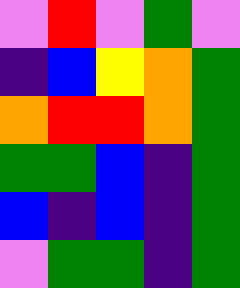[["violet", "red", "violet", "green", "violet"], ["indigo", "blue", "yellow", "orange", "green"], ["orange", "red", "red", "orange", "green"], ["green", "green", "blue", "indigo", "green"], ["blue", "indigo", "blue", "indigo", "green"], ["violet", "green", "green", "indigo", "green"]]